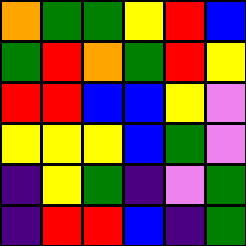[["orange", "green", "green", "yellow", "red", "blue"], ["green", "red", "orange", "green", "red", "yellow"], ["red", "red", "blue", "blue", "yellow", "violet"], ["yellow", "yellow", "yellow", "blue", "green", "violet"], ["indigo", "yellow", "green", "indigo", "violet", "green"], ["indigo", "red", "red", "blue", "indigo", "green"]]